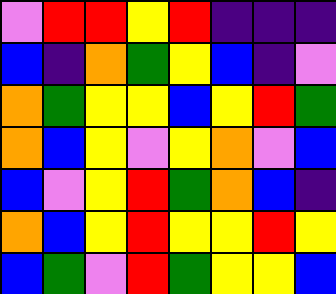[["violet", "red", "red", "yellow", "red", "indigo", "indigo", "indigo"], ["blue", "indigo", "orange", "green", "yellow", "blue", "indigo", "violet"], ["orange", "green", "yellow", "yellow", "blue", "yellow", "red", "green"], ["orange", "blue", "yellow", "violet", "yellow", "orange", "violet", "blue"], ["blue", "violet", "yellow", "red", "green", "orange", "blue", "indigo"], ["orange", "blue", "yellow", "red", "yellow", "yellow", "red", "yellow"], ["blue", "green", "violet", "red", "green", "yellow", "yellow", "blue"]]